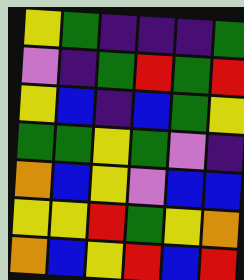[["yellow", "green", "indigo", "indigo", "indigo", "green"], ["violet", "indigo", "green", "red", "green", "red"], ["yellow", "blue", "indigo", "blue", "green", "yellow"], ["green", "green", "yellow", "green", "violet", "indigo"], ["orange", "blue", "yellow", "violet", "blue", "blue"], ["yellow", "yellow", "red", "green", "yellow", "orange"], ["orange", "blue", "yellow", "red", "blue", "red"]]